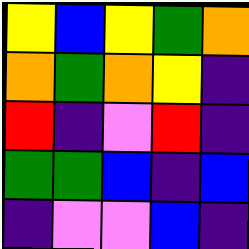[["yellow", "blue", "yellow", "green", "orange"], ["orange", "green", "orange", "yellow", "indigo"], ["red", "indigo", "violet", "red", "indigo"], ["green", "green", "blue", "indigo", "blue"], ["indigo", "violet", "violet", "blue", "indigo"]]